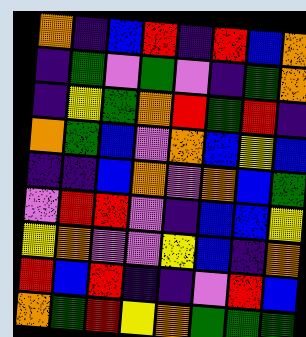[["orange", "indigo", "blue", "red", "indigo", "red", "blue", "orange"], ["indigo", "green", "violet", "green", "violet", "indigo", "green", "orange"], ["indigo", "yellow", "green", "orange", "red", "green", "red", "indigo"], ["orange", "green", "blue", "violet", "orange", "blue", "yellow", "blue"], ["indigo", "indigo", "blue", "orange", "violet", "orange", "blue", "green"], ["violet", "red", "red", "violet", "indigo", "blue", "blue", "yellow"], ["yellow", "orange", "violet", "violet", "yellow", "blue", "indigo", "orange"], ["red", "blue", "red", "indigo", "indigo", "violet", "red", "blue"], ["orange", "green", "red", "yellow", "orange", "green", "green", "green"]]